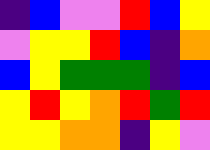[["indigo", "blue", "violet", "violet", "red", "blue", "yellow"], ["violet", "yellow", "yellow", "red", "blue", "indigo", "orange"], ["blue", "yellow", "green", "green", "green", "indigo", "blue"], ["yellow", "red", "yellow", "orange", "red", "green", "red"], ["yellow", "yellow", "orange", "orange", "indigo", "yellow", "violet"]]